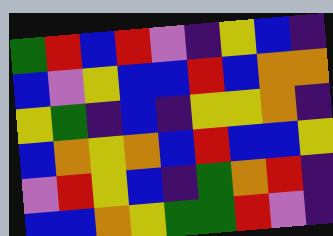[["green", "red", "blue", "red", "violet", "indigo", "yellow", "blue", "indigo"], ["blue", "violet", "yellow", "blue", "blue", "red", "blue", "orange", "orange"], ["yellow", "green", "indigo", "blue", "indigo", "yellow", "yellow", "orange", "indigo"], ["blue", "orange", "yellow", "orange", "blue", "red", "blue", "blue", "yellow"], ["violet", "red", "yellow", "blue", "indigo", "green", "orange", "red", "indigo"], ["blue", "blue", "orange", "yellow", "green", "green", "red", "violet", "indigo"]]